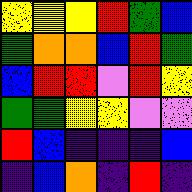[["yellow", "yellow", "yellow", "red", "green", "blue"], ["green", "orange", "orange", "blue", "red", "green"], ["blue", "red", "red", "violet", "red", "yellow"], ["green", "green", "yellow", "yellow", "violet", "violet"], ["red", "blue", "indigo", "indigo", "indigo", "blue"], ["indigo", "blue", "orange", "indigo", "red", "indigo"]]